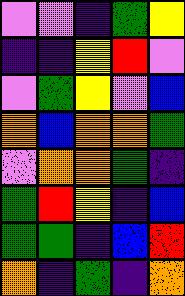[["violet", "violet", "indigo", "green", "yellow"], ["indigo", "indigo", "yellow", "red", "violet"], ["violet", "green", "yellow", "violet", "blue"], ["orange", "blue", "orange", "orange", "green"], ["violet", "orange", "orange", "green", "indigo"], ["green", "red", "yellow", "indigo", "blue"], ["green", "green", "indigo", "blue", "red"], ["orange", "indigo", "green", "indigo", "orange"]]